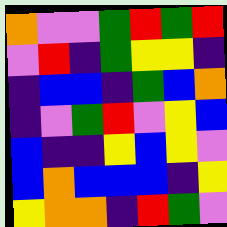[["orange", "violet", "violet", "green", "red", "green", "red"], ["violet", "red", "indigo", "green", "yellow", "yellow", "indigo"], ["indigo", "blue", "blue", "indigo", "green", "blue", "orange"], ["indigo", "violet", "green", "red", "violet", "yellow", "blue"], ["blue", "indigo", "indigo", "yellow", "blue", "yellow", "violet"], ["blue", "orange", "blue", "blue", "blue", "indigo", "yellow"], ["yellow", "orange", "orange", "indigo", "red", "green", "violet"]]